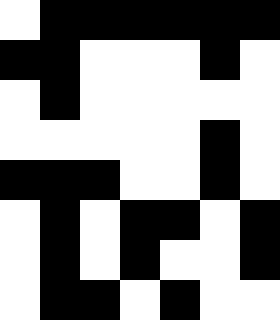[["white", "black", "black", "black", "black", "black", "black"], ["black", "black", "white", "white", "white", "black", "white"], ["white", "black", "white", "white", "white", "white", "white"], ["white", "white", "white", "white", "white", "black", "white"], ["black", "black", "black", "white", "white", "black", "white"], ["white", "black", "white", "black", "black", "white", "black"], ["white", "black", "white", "black", "white", "white", "black"], ["white", "black", "black", "white", "black", "white", "white"]]